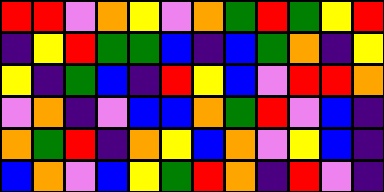[["red", "red", "violet", "orange", "yellow", "violet", "orange", "green", "red", "green", "yellow", "red"], ["indigo", "yellow", "red", "green", "green", "blue", "indigo", "blue", "green", "orange", "indigo", "yellow"], ["yellow", "indigo", "green", "blue", "indigo", "red", "yellow", "blue", "violet", "red", "red", "orange"], ["violet", "orange", "indigo", "violet", "blue", "blue", "orange", "green", "red", "violet", "blue", "indigo"], ["orange", "green", "red", "indigo", "orange", "yellow", "blue", "orange", "violet", "yellow", "blue", "indigo"], ["blue", "orange", "violet", "blue", "yellow", "green", "red", "orange", "indigo", "red", "violet", "indigo"]]